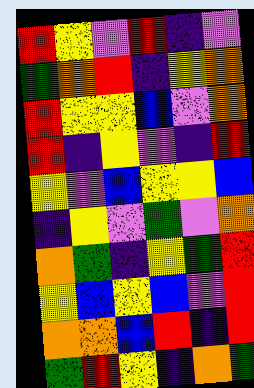[["red", "yellow", "violet", "red", "indigo", "violet"], ["green", "orange", "red", "indigo", "yellow", "orange"], ["red", "yellow", "yellow", "blue", "violet", "orange"], ["red", "indigo", "yellow", "violet", "indigo", "red"], ["yellow", "violet", "blue", "yellow", "yellow", "blue"], ["indigo", "yellow", "violet", "green", "violet", "orange"], ["orange", "green", "indigo", "yellow", "green", "red"], ["yellow", "blue", "yellow", "blue", "violet", "red"], ["orange", "orange", "blue", "red", "indigo", "red"], ["green", "red", "yellow", "indigo", "orange", "green"]]